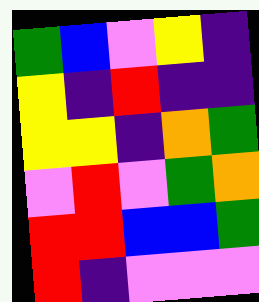[["green", "blue", "violet", "yellow", "indigo"], ["yellow", "indigo", "red", "indigo", "indigo"], ["yellow", "yellow", "indigo", "orange", "green"], ["violet", "red", "violet", "green", "orange"], ["red", "red", "blue", "blue", "green"], ["red", "indigo", "violet", "violet", "violet"]]